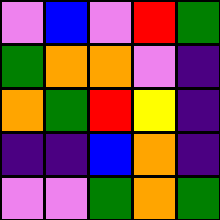[["violet", "blue", "violet", "red", "green"], ["green", "orange", "orange", "violet", "indigo"], ["orange", "green", "red", "yellow", "indigo"], ["indigo", "indigo", "blue", "orange", "indigo"], ["violet", "violet", "green", "orange", "green"]]